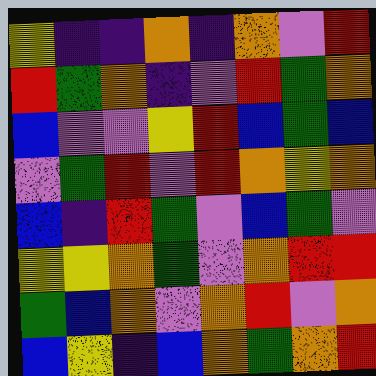[["yellow", "indigo", "indigo", "orange", "indigo", "orange", "violet", "red"], ["red", "green", "orange", "indigo", "violet", "red", "green", "orange"], ["blue", "violet", "violet", "yellow", "red", "blue", "green", "blue"], ["violet", "green", "red", "violet", "red", "orange", "yellow", "orange"], ["blue", "indigo", "red", "green", "violet", "blue", "green", "violet"], ["yellow", "yellow", "orange", "green", "violet", "orange", "red", "red"], ["green", "blue", "orange", "violet", "orange", "red", "violet", "orange"], ["blue", "yellow", "indigo", "blue", "orange", "green", "orange", "red"]]